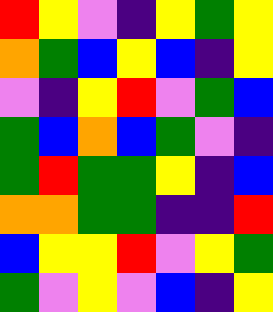[["red", "yellow", "violet", "indigo", "yellow", "green", "yellow"], ["orange", "green", "blue", "yellow", "blue", "indigo", "yellow"], ["violet", "indigo", "yellow", "red", "violet", "green", "blue"], ["green", "blue", "orange", "blue", "green", "violet", "indigo"], ["green", "red", "green", "green", "yellow", "indigo", "blue"], ["orange", "orange", "green", "green", "indigo", "indigo", "red"], ["blue", "yellow", "yellow", "red", "violet", "yellow", "green"], ["green", "violet", "yellow", "violet", "blue", "indigo", "yellow"]]